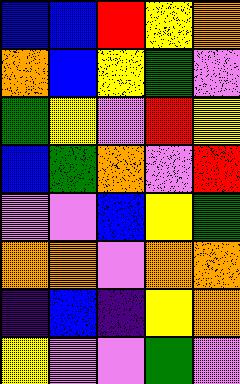[["blue", "blue", "red", "yellow", "orange"], ["orange", "blue", "yellow", "green", "violet"], ["green", "yellow", "violet", "red", "yellow"], ["blue", "green", "orange", "violet", "red"], ["violet", "violet", "blue", "yellow", "green"], ["orange", "orange", "violet", "orange", "orange"], ["indigo", "blue", "indigo", "yellow", "orange"], ["yellow", "violet", "violet", "green", "violet"]]